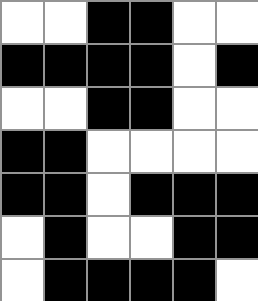[["white", "white", "black", "black", "white", "white"], ["black", "black", "black", "black", "white", "black"], ["white", "white", "black", "black", "white", "white"], ["black", "black", "white", "white", "white", "white"], ["black", "black", "white", "black", "black", "black"], ["white", "black", "white", "white", "black", "black"], ["white", "black", "black", "black", "black", "white"]]